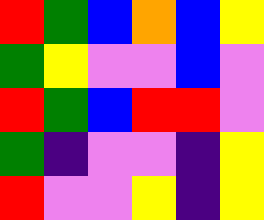[["red", "green", "blue", "orange", "blue", "yellow"], ["green", "yellow", "violet", "violet", "blue", "violet"], ["red", "green", "blue", "red", "red", "violet"], ["green", "indigo", "violet", "violet", "indigo", "yellow"], ["red", "violet", "violet", "yellow", "indigo", "yellow"]]